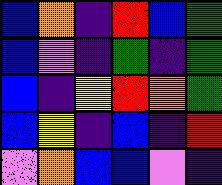[["blue", "orange", "indigo", "red", "blue", "green"], ["blue", "violet", "indigo", "green", "indigo", "green"], ["blue", "indigo", "yellow", "red", "orange", "green"], ["blue", "yellow", "indigo", "blue", "indigo", "red"], ["violet", "orange", "blue", "blue", "violet", "indigo"]]